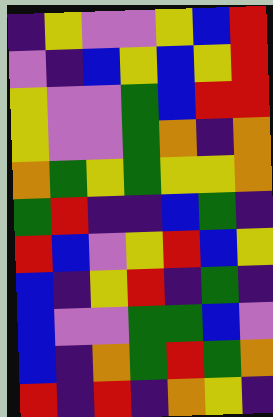[["indigo", "yellow", "violet", "violet", "yellow", "blue", "red"], ["violet", "indigo", "blue", "yellow", "blue", "yellow", "red"], ["yellow", "violet", "violet", "green", "blue", "red", "red"], ["yellow", "violet", "violet", "green", "orange", "indigo", "orange"], ["orange", "green", "yellow", "green", "yellow", "yellow", "orange"], ["green", "red", "indigo", "indigo", "blue", "green", "indigo"], ["red", "blue", "violet", "yellow", "red", "blue", "yellow"], ["blue", "indigo", "yellow", "red", "indigo", "green", "indigo"], ["blue", "violet", "violet", "green", "green", "blue", "violet"], ["blue", "indigo", "orange", "green", "red", "green", "orange"], ["red", "indigo", "red", "indigo", "orange", "yellow", "indigo"]]